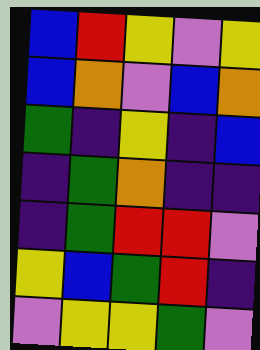[["blue", "red", "yellow", "violet", "yellow"], ["blue", "orange", "violet", "blue", "orange"], ["green", "indigo", "yellow", "indigo", "blue"], ["indigo", "green", "orange", "indigo", "indigo"], ["indigo", "green", "red", "red", "violet"], ["yellow", "blue", "green", "red", "indigo"], ["violet", "yellow", "yellow", "green", "violet"]]